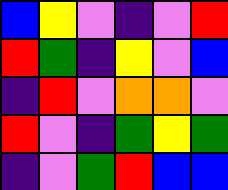[["blue", "yellow", "violet", "indigo", "violet", "red"], ["red", "green", "indigo", "yellow", "violet", "blue"], ["indigo", "red", "violet", "orange", "orange", "violet"], ["red", "violet", "indigo", "green", "yellow", "green"], ["indigo", "violet", "green", "red", "blue", "blue"]]